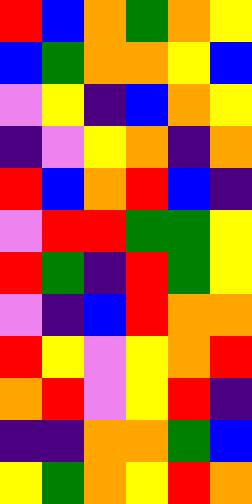[["red", "blue", "orange", "green", "orange", "yellow"], ["blue", "green", "orange", "orange", "yellow", "blue"], ["violet", "yellow", "indigo", "blue", "orange", "yellow"], ["indigo", "violet", "yellow", "orange", "indigo", "orange"], ["red", "blue", "orange", "red", "blue", "indigo"], ["violet", "red", "red", "green", "green", "yellow"], ["red", "green", "indigo", "red", "green", "yellow"], ["violet", "indigo", "blue", "red", "orange", "orange"], ["red", "yellow", "violet", "yellow", "orange", "red"], ["orange", "red", "violet", "yellow", "red", "indigo"], ["indigo", "indigo", "orange", "orange", "green", "blue"], ["yellow", "green", "orange", "yellow", "red", "orange"]]